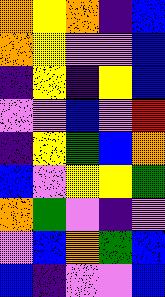[["orange", "yellow", "orange", "indigo", "blue"], ["orange", "yellow", "violet", "violet", "blue"], ["indigo", "yellow", "indigo", "yellow", "blue"], ["violet", "violet", "blue", "violet", "red"], ["indigo", "yellow", "green", "blue", "orange"], ["blue", "violet", "yellow", "yellow", "green"], ["orange", "green", "violet", "indigo", "violet"], ["violet", "blue", "orange", "green", "blue"], ["blue", "indigo", "violet", "violet", "blue"]]